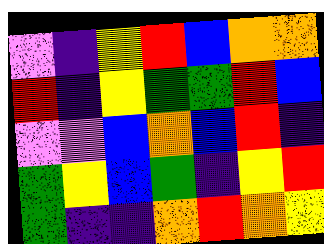[["violet", "indigo", "yellow", "red", "blue", "orange", "orange"], ["red", "indigo", "yellow", "green", "green", "red", "blue"], ["violet", "violet", "blue", "orange", "blue", "red", "indigo"], ["green", "yellow", "blue", "green", "indigo", "yellow", "red"], ["green", "indigo", "indigo", "orange", "red", "orange", "yellow"]]